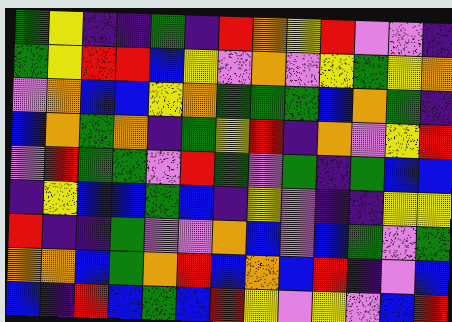[["green", "yellow", "indigo", "indigo", "green", "indigo", "red", "orange", "yellow", "red", "violet", "violet", "indigo"], ["green", "yellow", "red", "red", "blue", "yellow", "violet", "orange", "violet", "yellow", "green", "yellow", "orange"], ["violet", "orange", "blue", "blue", "yellow", "orange", "green", "green", "green", "blue", "orange", "green", "indigo"], ["blue", "orange", "green", "orange", "indigo", "green", "yellow", "red", "indigo", "orange", "violet", "yellow", "red"], ["violet", "red", "green", "green", "violet", "red", "green", "violet", "green", "indigo", "green", "blue", "blue"], ["indigo", "yellow", "blue", "blue", "green", "blue", "indigo", "yellow", "violet", "indigo", "indigo", "yellow", "yellow"], ["red", "indigo", "indigo", "green", "violet", "violet", "orange", "blue", "violet", "blue", "green", "violet", "green"], ["orange", "orange", "blue", "green", "orange", "red", "blue", "orange", "blue", "red", "indigo", "violet", "blue"], ["blue", "indigo", "red", "blue", "green", "blue", "red", "yellow", "violet", "yellow", "violet", "blue", "red"]]